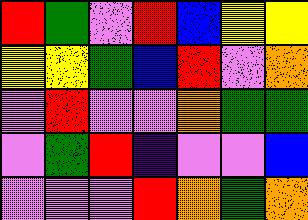[["red", "green", "violet", "red", "blue", "yellow", "yellow"], ["yellow", "yellow", "green", "blue", "red", "violet", "orange"], ["violet", "red", "violet", "violet", "orange", "green", "green"], ["violet", "green", "red", "indigo", "violet", "violet", "blue"], ["violet", "violet", "violet", "red", "orange", "green", "orange"]]